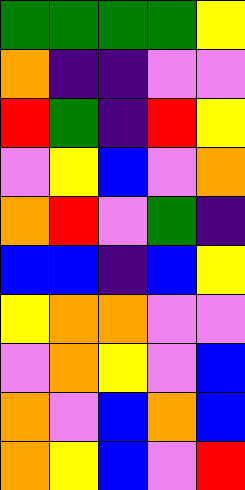[["green", "green", "green", "green", "yellow"], ["orange", "indigo", "indigo", "violet", "violet"], ["red", "green", "indigo", "red", "yellow"], ["violet", "yellow", "blue", "violet", "orange"], ["orange", "red", "violet", "green", "indigo"], ["blue", "blue", "indigo", "blue", "yellow"], ["yellow", "orange", "orange", "violet", "violet"], ["violet", "orange", "yellow", "violet", "blue"], ["orange", "violet", "blue", "orange", "blue"], ["orange", "yellow", "blue", "violet", "red"]]